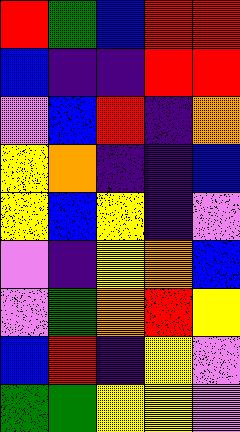[["red", "green", "blue", "red", "red"], ["blue", "indigo", "indigo", "red", "red"], ["violet", "blue", "red", "indigo", "orange"], ["yellow", "orange", "indigo", "indigo", "blue"], ["yellow", "blue", "yellow", "indigo", "violet"], ["violet", "indigo", "yellow", "orange", "blue"], ["violet", "green", "orange", "red", "yellow"], ["blue", "red", "indigo", "yellow", "violet"], ["green", "green", "yellow", "yellow", "violet"]]